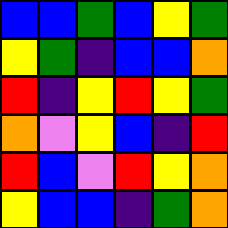[["blue", "blue", "green", "blue", "yellow", "green"], ["yellow", "green", "indigo", "blue", "blue", "orange"], ["red", "indigo", "yellow", "red", "yellow", "green"], ["orange", "violet", "yellow", "blue", "indigo", "red"], ["red", "blue", "violet", "red", "yellow", "orange"], ["yellow", "blue", "blue", "indigo", "green", "orange"]]